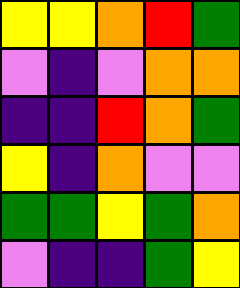[["yellow", "yellow", "orange", "red", "green"], ["violet", "indigo", "violet", "orange", "orange"], ["indigo", "indigo", "red", "orange", "green"], ["yellow", "indigo", "orange", "violet", "violet"], ["green", "green", "yellow", "green", "orange"], ["violet", "indigo", "indigo", "green", "yellow"]]